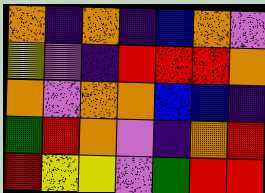[["orange", "indigo", "orange", "indigo", "blue", "orange", "violet"], ["yellow", "violet", "indigo", "red", "red", "red", "orange"], ["orange", "violet", "orange", "orange", "blue", "blue", "indigo"], ["green", "red", "orange", "violet", "indigo", "orange", "red"], ["red", "yellow", "yellow", "violet", "green", "red", "red"]]